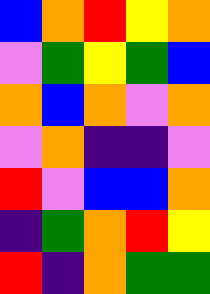[["blue", "orange", "red", "yellow", "orange"], ["violet", "green", "yellow", "green", "blue"], ["orange", "blue", "orange", "violet", "orange"], ["violet", "orange", "indigo", "indigo", "violet"], ["red", "violet", "blue", "blue", "orange"], ["indigo", "green", "orange", "red", "yellow"], ["red", "indigo", "orange", "green", "green"]]